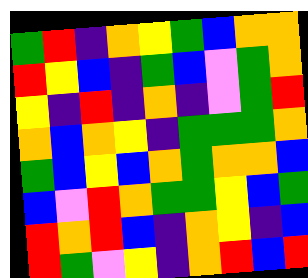[["green", "red", "indigo", "orange", "yellow", "green", "blue", "orange", "orange"], ["red", "yellow", "blue", "indigo", "green", "blue", "violet", "green", "orange"], ["yellow", "indigo", "red", "indigo", "orange", "indigo", "violet", "green", "red"], ["orange", "blue", "orange", "yellow", "indigo", "green", "green", "green", "orange"], ["green", "blue", "yellow", "blue", "orange", "green", "orange", "orange", "blue"], ["blue", "violet", "red", "orange", "green", "green", "yellow", "blue", "green"], ["red", "orange", "red", "blue", "indigo", "orange", "yellow", "indigo", "blue"], ["red", "green", "violet", "yellow", "indigo", "orange", "red", "blue", "red"]]